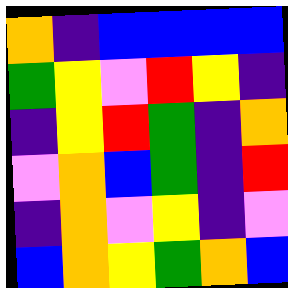[["orange", "indigo", "blue", "blue", "blue", "blue"], ["green", "yellow", "violet", "red", "yellow", "indigo"], ["indigo", "yellow", "red", "green", "indigo", "orange"], ["violet", "orange", "blue", "green", "indigo", "red"], ["indigo", "orange", "violet", "yellow", "indigo", "violet"], ["blue", "orange", "yellow", "green", "orange", "blue"]]